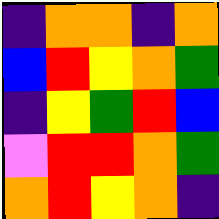[["indigo", "orange", "orange", "indigo", "orange"], ["blue", "red", "yellow", "orange", "green"], ["indigo", "yellow", "green", "red", "blue"], ["violet", "red", "red", "orange", "green"], ["orange", "red", "yellow", "orange", "indigo"]]